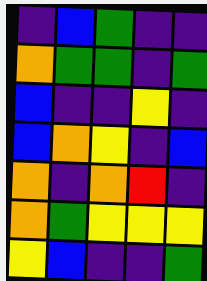[["indigo", "blue", "green", "indigo", "indigo"], ["orange", "green", "green", "indigo", "green"], ["blue", "indigo", "indigo", "yellow", "indigo"], ["blue", "orange", "yellow", "indigo", "blue"], ["orange", "indigo", "orange", "red", "indigo"], ["orange", "green", "yellow", "yellow", "yellow"], ["yellow", "blue", "indigo", "indigo", "green"]]